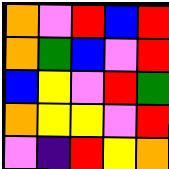[["orange", "violet", "red", "blue", "red"], ["orange", "green", "blue", "violet", "red"], ["blue", "yellow", "violet", "red", "green"], ["orange", "yellow", "yellow", "violet", "red"], ["violet", "indigo", "red", "yellow", "orange"]]